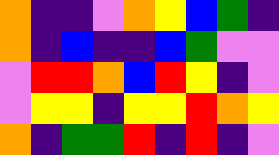[["orange", "indigo", "indigo", "violet", "orange", "yellow", "blue", "green", "indigo"], ["orange", "indigo", "blue", "indigo", "indigo", "blue", "green", "violet", "violet"], ["violet", "red", "red", "orange", "blue", "red", "yellow", "indigo", "violet"], ["violet", "yellow", "yellow", "indigo", "yellow", "yellow", "red", "orange", "yellow"], ["orange", "indigo", "green", "green", "red", "indigo", "red", "indigo", "violet"]]